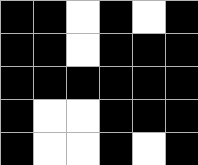[["black", "black", "white", "black", "white", "black"], ["black", "black", "white", "black", "black", "black"], ["black", "black", "black", "black", "black", "black"], ["black", "white", "white", "black", "black", "black"], ["black", "white", "white", "black", "white", "black"]]